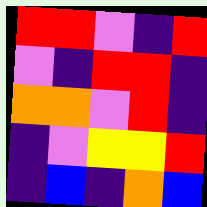[["red", "red", "violet", "indigo", "red"], ["violet", "indigo", "red", "red", "indigo"], ["orange", "orange", "violet", "red", "indigo"], ["indigo", "violet", "yellow", "yellow", "red"], ["indigo", "blue", "indigo", "orange", "blue"]]